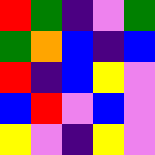[["red", "green", "indigo", "violet", "green"], ["green", "orange", "blue", "indigo", "blue"], ["red", "indigo", "blue", "yellow", "violet"], ["blue", "red", "violet", "blue", "violet"], ["yellow", "violet", "indigo", "yellow", "violet"]]